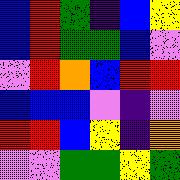[["blue", "red", "green", "indigo", "blue", "yellow"], ["blue", "red", "green", "green", "blue", "violet"], ["violet", "red", "orange", "blue", "red", "red"], ["blue", "blue", "blue", "violet", "indigo", "violet"], ["red", "red", "blue", "yellow", "indigo", "orange"], ["violet", "violet", "green", "green", "yellow", "green"]]